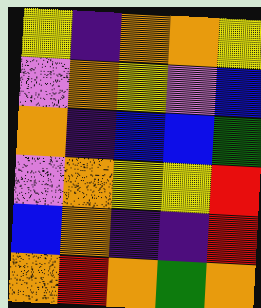[["yellow", "indigo", "orange", "orange", "yellow"], ["violet", "orange", "yellow", "violet", "blue"], ["orange", "indigo", "blue", "blue", "green"], ["violet", "orange", "yellow", "yellow", "red"], ["blue", "orange", "indigo", "indigo", "red"], ["orange", "red", "orange", "green", "orange"]]